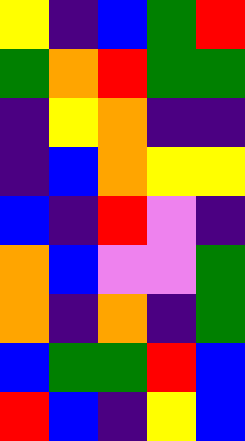[["yellow", "indigo", "blue", "green", "red"], ["green", "orange", "red", "green", "green"], ["indigo", "yellow", "orange", "indigo", "indigo"], ["indigo", "blue", "orange", "yellow", "yellow"], ["blue", "indigo", "red", "violet", "indigo"], ["orange", "blue", "violet", "violet", "green"], ["orange", "indigo", "orange", "indigo", "green"], ["blue", "green", "green", "red", "blue"], ["red", "blue", "indigo", "yellow", "blue"]]